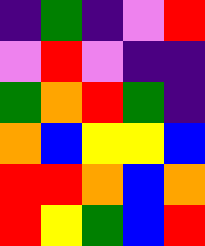[["indigo", "green", "indigo", "violet", "red"], ["violet", "red", "violet", "indigo", "indigo"], ["green", "orange", "red", "green", "indigo"], ["orange", "blue", "yellow", "yellow", "blue"], ["red", "red", "orange", "blue", "orange"], ["red", "yellow", "green", "blue", "red"]]